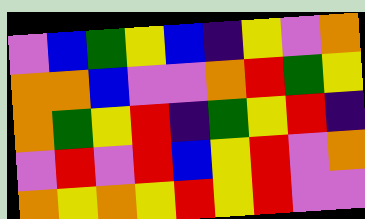[["violet", "blue", "green", "yellow", "blue", "indigo", "yellow", "violet", "orange"], ["orange", "orange", "blue", "violet", "violet", "orange", "red", "green", "yellow"], ["orange", "green", "yellow", "red", "indigo", "green", "yellow", "red", "indigo"], ["violet", "red", "violet", "red", "blue", "yellow", "red", "violet", "orange"], ["orange", "yellow", "orange", "yellow", "red", "yellow", "red", "violet", "violet"]]